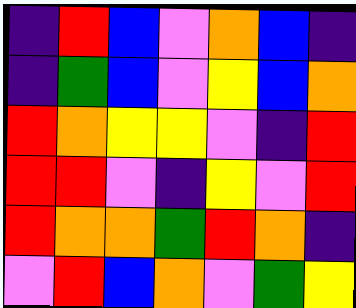[["indigo", "red", "blue", "violet", "orange", "blue", "indigo"], ["indigo", "green", "blue", "violet", "yellow", "blue", "orange"], ["red", "orange", "yellow", "yellow", "violet", "indigo", "red"], ["red", "red", "violet", "indigo", "yellow", "violet", "red"], ["red", "orange", "orange", "green", "red", "orange", "indigo"], ["violet", "red", "blue", "orange", "violet", "green", "yellow"]]